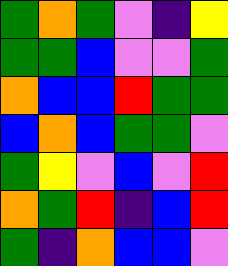[["green", "orange", "green", "violet", "indigo", "yellow"], ["green", "green", "blue", "violet", "violet", "green"], ["orange", "blue", "blue", "red", "green", "green"], ["blue", "orange", "blue", "green", "green", "violet"], ["green", "yellow", "violet", "blue", "violet", "red"], ["orange", "green", "red", "indigo", "blue", "red"], ["green", "indigo", "orange", "blue", "blue", "violet"]]